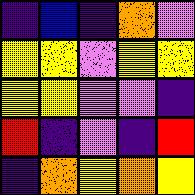[["indigo", "blue", "indigo", "orange", "violet"], ["yellow", "yellow", "violet", "yellow", "yellow"], ["yellow", "yellow", "violet", "violet", "indigo"], ["red", "indigo", "violet", "indigo", "red"], ["indigo", "orange", "yellow", "orange", "yellow"]]